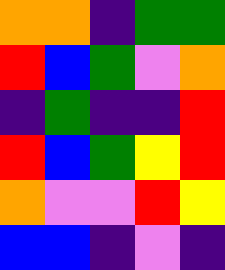[["orange", "orange", "indigo", "green", "green"], ["red", "blue", "green", "violet", "orange"], ["indigo", "green", "indigo", "indigo", "red"], ["red", "blue", "green", "yellow", "red"], ["orange", "violet", "violet", "red", "yellow"], ["blue", "blue", "indigo", "violet", "indigo"]]